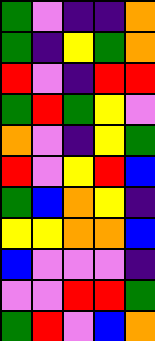[["green", "violet", "indigo", "indigo", "orange"], ["green", "indigo", "yellow", "green", "orange"], ["red", "violet", "indigo", "red", "red"], ["green", "red", "green", "yellow", "violet"], ["orange", "violet", "indigo", "yellow", "green"], ["red", "violet", "yellow", "red", "blue"], ["green", "blue", "orange", "yellow", "indigo"], ["yellow", "yellow", "orange", "orange", "blue"], ["blue", "violet", "violet", "violet", "indigo"], ["violet", "violet", "red", "red", "green"], ["green", "red", "violet", "blue", "orange"]]